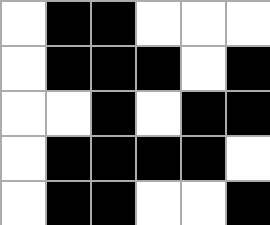[["white", "black", "black", "white", "white", "white"], ["white", "black", "black", "black", "white", "black"], ["white", "white", "black", "white", "black", "black"], ["white", "black", "black", "black", "black", "white"], ["white", "black", "black", "white", "white", "black"]]